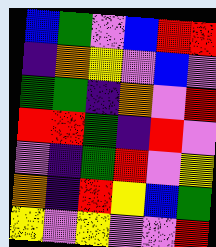[["blue", "green", "violet", "blue", "red", "red"], ["indigo", "orange", "yellow", "violet", "blue", "violet"], ["green", "green", "indigo", "orange", "violet", "red"], ["red", "red", "green", "indigo", "red", "violet"], ["violet", "indigo", "green", "red", "violet", "yellow"], ["orange", "indigo", "red", "yellow", "blue", "green"], ["yellow", "violet", "yellow", "violet", "violet", "red"]]